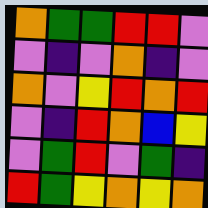[["orange", "green", "green", "red", "red", "violet"], ["violet", "indigo", "violet", "orange", "indigo", "violet"], ["orange", "violet", "yellow", "red", "orange", "red"], ["violet", "indigo", "red", "orange", "blue", "yellow"], ["violet", "green", "red", "violet", "green", "indigo"], ["red", "green", "yellow", "orange", "yellow", "orange"]]